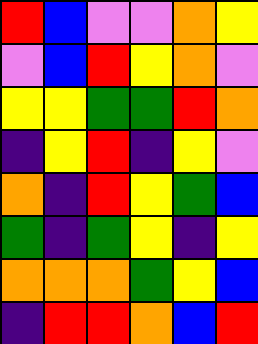[["red", "blue", "violet", "violet", "orange", "yellow"], ["violet", "blue", "red", "yellow", "orange", "violet"], ["yellow", "yellow", "green", "green", "red", "orange"], ["indigo", "yellow", "red", "indigo", "yellow", "violet"], ["orange", "indigo", "red", "yellow", "green", "blue"], ["green", "indigo", "green", "yellow", "indigo", "yellow"], ["orange", "orange", "orange", "green", "yellow", "blue"], ["indigo", "red", "red", "orange", "blue", "red"]]